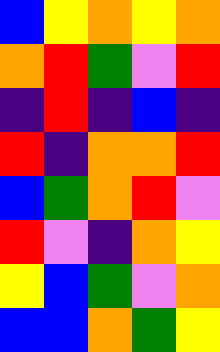[["blue", "yellow", "orange", "yellow", "orange"], ["orange", "red", "green", "violet", "red"], ["indigo", "red", "indigo", "blue", "indigo"], ["red", "indigo", "orange", "orange", "red"], ["blue", "green", "orange", "red", "violet"], ["red", "violet", "indigo", "orange", "yellow"], ["yellow", "blue", "green", "violet", "orange"], ["blue", "blue", "orange", "green", "yellow"]]